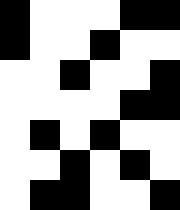[["black", "white", "white", "white", "black", "black"], ["black", "white", "white", "black", "white", "white"], ["white", "white", "black", "white", "white", "black"], ["white", "white", "white", "white", "black", "black"], ["white", "black", "white", "black", "white", "white"], ["white", "white", "black", "white", "black", "white"], ["white", "black", "black", "white", "white", "black"]]